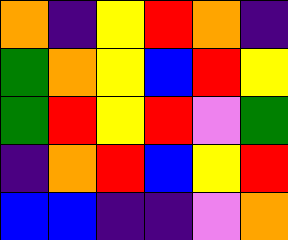[["orange", "indigo", "yellow", "red", "orange", "indigo"], ["green", "orange", "yellow", "blue", "red", "yellow"], ["green", "red", "yellow", "red", "violet", "green"], ["indigo", "orange", "red", "blue", "yellow", "red"], ["blue", "blue", "indigo", "indigo", "violet", "orange"]]